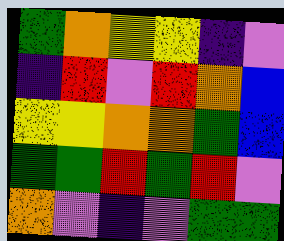[["green", "orange", "yellow", "yellow", "indigo", "violet"], ["indigo", "red", "violet", "red", "orange", "blue"], ["yellow", "yellow", "orange", "orange", "green", "blue"], ["green", "green", "red", "green", "red", "violet"], ["orange", "violet", "indigo", "violet", "green", "green"]]